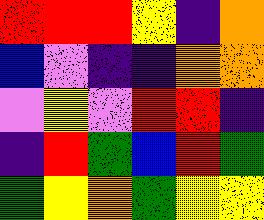[["red", "red", "red", "yellow", "indigo", "orange"], ["blue", "violet", "indigo", "indigo", "orange", "orange"], ["violet", "yellow", "violet", "red", "red", "indigo"], ["indigo", "red", "green", "blue", "red", "green"], ["green", "yellow", "orange", "green", "yellow", "yellow"]]